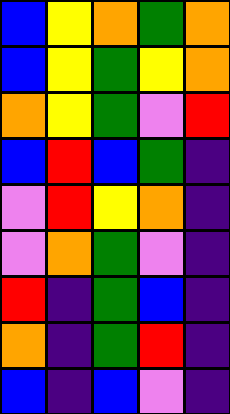[["blue", "yellow", "orange", "green", "orange"], ["blue", "yellow", "green", "yellow", "orange"], ["orange", "yellow", "green", "violet", "red"], ["blue", "red", "blue", "green", "indigo"], ["violet", "red", "yellow", "orange", "indigo"], ["violet", "orange", "green", "violet", "indigo"], ["red", "indigo", "green", "blue", "indigo"], ["orange", "indigo", "green", "red", "indigo"], ["blue", "indigo", "blue", "violet", "indigo"]]